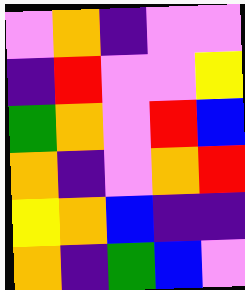[["violet", "orange", "indigo", "violet", "violet"], ["indigo", "red", "violet", "violet", "yellow"], ["green", "orange", "violet", "red", "blue"], ["orange", "indigo", "violet", "orange", "red"], ["yellow", "orange", "blue", "indigo", "indigo"], ["orange", "indigo", "green", "blue", "violet"]]